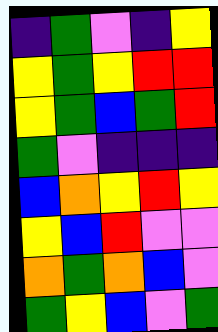[["indigo", "green", "violet", "indigo", "yellow"], ["yellow", "green", "yellow", "red", "red"], ["yellow", "green", "blue", "green", "red"], ["green", "violet", "indigo", "indigo", "indigo"], ["blue", "orange", "yellow", "red", "yellow"], ["yellow", "blue", "red", "violet", "violet"], ["orange", "green", "orange", "blue", "violet"], ["green", "yellow", "blue", "violet", "green"]]